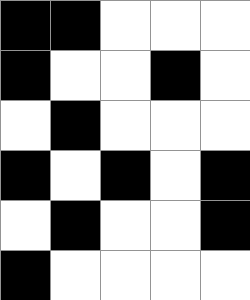[["black", "black", "white", "white", "white"], ["black", "white", "white", "black", "white"], ["white", "black", "white", "white", "white"], ["black", "white", "black", "white", "black"], ["white", "black", "white", "white", "black"], ["black", "white", "white", "white", "white"]]